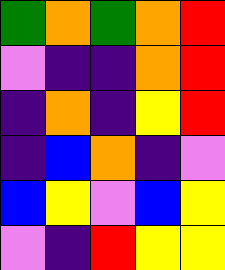[["green", "orange", "green", "orange", "red"], ["violet", "indigo", "indigo", "orange", "red"], ["indigo", "orange", "indigo", "yellow", "red"], ["indigo", "blue", "orange", "indigo", "violet"], ["blue", "yellow", "violet", "blue", "yellow"], ["violet", "indigo", "red", "yellow", "yellow"]]